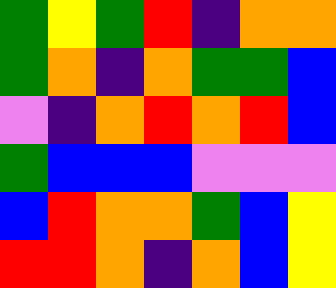[["green", "yellow", "green", "red", "indigo", "orange", "orange"], ["green", "orange", "indigo", "orange", "green", "green", "blue"], ["violet", "indigo", "orange", "red", "orange", "red", "blue"], ["green", "blue", "blue", "blue", "violet", "violet", "violet"], ["blue", "red", "orange", "orange", "green", "blue", "yellow"], ["red", "red", "orange", "indigo", "orange", "blue", "yellow"]]